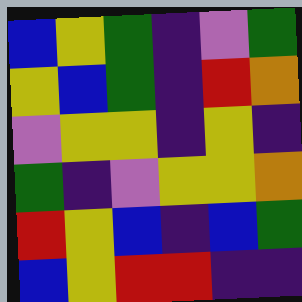[["blue", "yellow", "green", "indigo", "violet", "green"], ["yellow", "blue", "green", "indigo", "red", "orange"], ["violet", "yellow", "yellow", "indigo", "yellow", "indigo"], ["green", "indigo", "violet", "yellow", "yellow", "orange"], ["red", "yellow", "blue", "indigo", "blue", "green"], ["blue", "yellow", "red", "red", "indigo", "indigo"]]